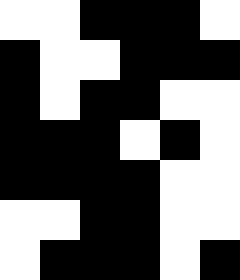[["white", "white", "black", "black", "black", "white"], ["black", "white", "white", "black", "black", "black"], ["black", "white", "black", "black", "white", "white"], ["black", "black", "black", "white", "black", "white"], ["black", "black", "black", "black", "white", "white"], ["white", "white", "black", "black", "white", "white"], ["white", "black", "black", "black", "white", "black"]]